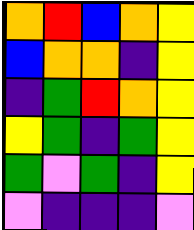[["orange", "red", "blue", "orange", "yellow"], ["blue", "orange", "orange", "indigo", "yellow"], ["indigo", "green", "red", "orange", "yellow"], ["yellow", "green", "indigo", "green", "yellow"], ["green", "violet", "green", "indigo", "yellow"], ["violet", "indigo", "indigo", "indigo", "violet"]]